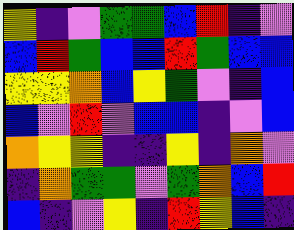[["yellow", "indigo", "violet", "green", "green", "blue", "red", "indigo", "violet"], ["blue", "red", "green", "blue", "blue", "red", "green", "blue", "blue"], ["yellow", "yellow", "orange", "blue", "yellow", "green", "violet", "indigo", "blue"], ["blue", "violet", "red", "violet", "blue", "blue", "indigo", "violet", "blue"], ["orange", "yellow", "yellow", "indigo", "indigo", "yellow", "indigo", "orange", "violet"], ["indigo", "orange", "green", "green", "violet", "green", "orange", "blue", "red"], ["blue", "indigo", "violet", "yellow", "indigo", "red", "yellow", "blue", "indigo"]]